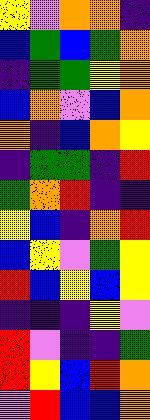[["yellow", "violet", "orange", "orange", "indigo"], ["blue", "green", "blue", "green", "orange"], ["indigo", "green", "green", "yellow", "orange"], ["blue", "orange", "violet", "blue", "orange"], ["orange", "indigo", "blue", "orange", "yellow"], ["indigo", "green", "green", "indigo", "red"], ["green", "orange", "red", "indigo", "indigo"], ["yellow", "blue", "indigo", "orange", "red"], ["blue", "yellow", "violet", "green", "yellow"], ["red", "blue", "yellow", "blue", "yellow"], ["indigo", "indigo", "indigo", "yellow", "violet"], ["red", "violet", "indigo", "indigo", "green"], ["red", "yellow", "blue", "red", "orange"], ["violet", "red", "blue", "blue", "orange"]]